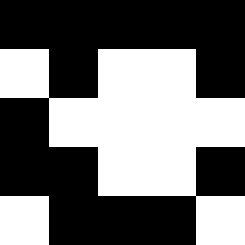[["black", "black", "black", "black", "black"], ["white", "black", "white", "white", "black"], ["black", "white", "white", "white", "white"], ["black", "black", "white", "white", "black"], ["white", "black", "black", "black", "white"]]